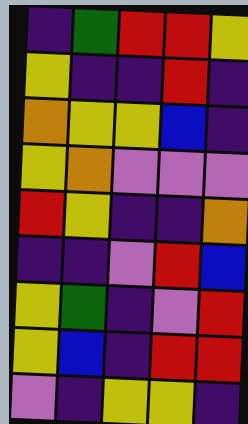[["indigo", "green", "red", "red", "yellow"], ["yellow", "indigo", "indigo", "red", "indigo"], ["orange", "yellow", "yellow", "blue", "indigo"], ["yellow", "orange", "violet", "violet", "violet"], ["red", "yellow", "indigo", "indigo", "orange"], ["indigo", "indigo", "violet", "red", "blue"], ["yellow", "green", "indigo", "violet", "red"], ["yellow", "blue", "indigo", "red", "red"], ["violet", "indigo", "yellow", "yellow", "indigo"]]